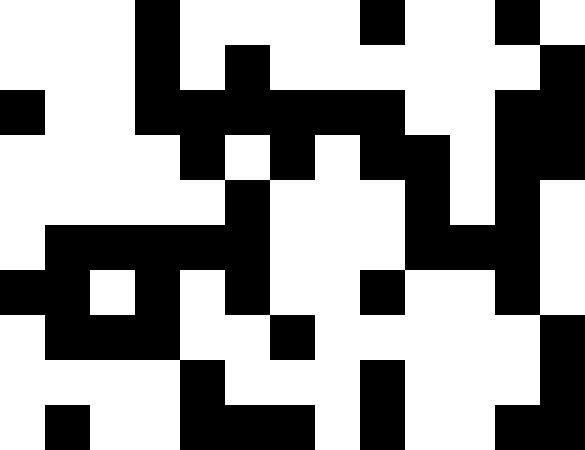[["white", "white", "white", "black", "white", "white", "white", "white", "black", "white", "white", "black", "white"], ["white", "white", "white", "black", "white", "black", "white", "white", "white", "white", "white", "white", "black"], ["black", "white", "white", "black", "black", "black", "black", "black", "black", "white", "white", "black", "black"], ["white", "white", "white", "white", "black", "white", "black", "white", "black", "black", "white", "black", "black"], ["white", "white", "white", "white", "white", "black", "white", "white", "white", "black", "white", "black", "white"], ["white", "black", "black", "black", "black", "black", "white", "white", "white", "black", "black", "black", "white"], ["black", "black", "white", "black", "white", "black", "white", "white", "black", "white", "white", "black", "white"], ["white", "black", "black", "black", "white", "white", "black", "white", "white", "white", "white", "white", "black"], ["white", "white", "white", "white", "black", "white", "white", "white", "black", "white", "white", "white", "black"], ["white", "black", "white", "white", "black", "black", "black", "white", "black", "white", "white", "black", "black"]]